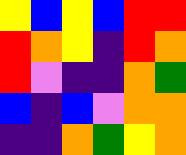[["yellow", "blue", "yellow", "blue", "red", "red"], ["red", "orange", "yellow", "indigo", "red", "orange"], ["red", "violet", "indigo", "indigo", "orange", "green"], ["blue", "indigo", "blue", "violet", "orange", "orange"], ["indigo", "indigo", "orange", "green", "yellow", "orange"]]